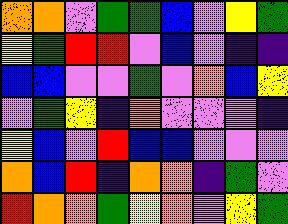[["orange", "orange", "violet", "green", "green", "blue", "violet", "yellow", "green"], ["yellow", "green", "red", "red", "violet", "blue", "violet", "indigo", "indigo"], ["blue", "blue", "violet", "violet", "green", "violet", "orange", "blue", "yellow"], ["violet", "green", "yellow", "indigo", "orange", "violet", "violet", "violet", "indigo"], ["yellow", "blue", "violet", "red", "blue", "blue", "violet", "violet", "violet"], ["orange", "blue", "red", "indigo", "orange", "orange", "indigo", "green", "violet"], ["red", "orange", "orange", "green", "yellow", "orange", "violet", "yellow", "green"]]